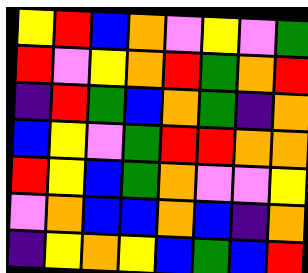[["yellow", "red", "blue", "orange", "violet", "yellow", "violet", "green"], ["red", "violet", "yellow", "orange", "red", "green", "orange", "red"], ["indigo", "red", "green", "blue", "orange", "green", "indigo", "orange"], ["blue", "yellow", "violet", "green", "red", "red", "orange", "orange"], ["red", "yellow", "blue", "green", "orange", "violet", "violet", "yellow"], ["violet", "orange", "blue", "blue", "orange", "blue", "indigo", "orange"], ["indigo", "yellow", "orange", "yellow", "blue", "green", "blue", "red"]]